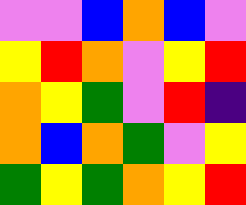[["violet", "violet", "blue", "orange", "blue", "violet"], ["yellow", "red", "orange", "violet", "yellow", "red"], ["orange", "yellow", "green", "violet", "red", "indigo"], ["orange", "blue", "orange", "green", "violet", "yellow"], ["green", "yellow", "green", "orange", "yellow", "red"]]